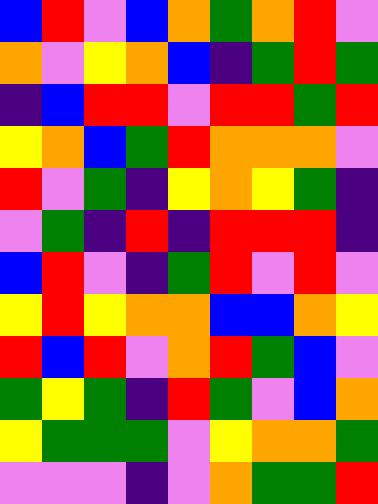[["blue", "red", "violet", "blue", "orange", "green", "orange", "red", "violet"], ["orange", "violet", "yellow", "orange", "blue", "indigo", "green", "red", "green"], ["indigo", "blue", "red", "red", "violet", "red", "red", "green", "red"], ["yellow", "orange", "blue", "green", "red", "orange", "orange", "orange", "violet"], ["red", "violet", "green", "indigo", "yellow", "orange", "yellow", "green", "indigo"], ["violet", "green", "indigo", "red", "indigo", "red", "red", "red", "indigo"], ["blue", "red", "violet", "indigo", "green", "red", "violet", "red", "violet"], ["yellow", "red", "yellow", "orange", "orange", "blue", "blue", "orange", "yellow"], ["red", "blue", "red", "violet", "orange", "red", "green", "blue", "violet"], ["green", "yellow", "green", "indigo", "red", "green", "violet", "blue", "orange"], ["yellow", "green", "green", "green", "violet", "yellow", "orange", "orange", "green"], ["violet", "violet", "violet", "indigo", "violet", "orange", "green", "green", "red"]]